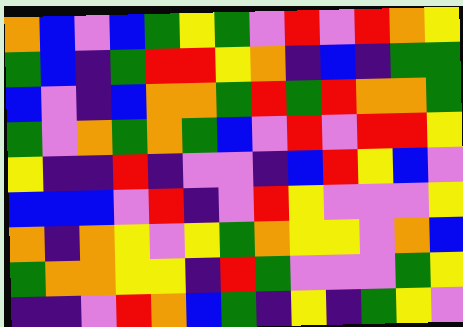[["orange", "blue", "violet", "blue", "green", "yellow", "green", "violet", "red", "violet", "red", "orange", "yellow"], ["green", "blue", "indigo", "green", "red", "red", "yellow", "orange", "indigo", "blue", "indigo", "green", "green"], ["blue", "violet", "indigo", "blue", "orange", "orange", "green", "red", "green", "red", "orange", "orange", "green"], ["green", "violet", "orange", "green", "orange", "green", "blue", "violet", "red", "violet", "red", "red", "yellow"], ["yellow", "indigo", "indigo", "red", "indigo", "violet", "violet", "indigo", "blue", "red", "yellow", "blue", "violet"], ["blue", "blue", "blue", "violet", "red", "indigo", "violet", "red", "yellow", "violet", "violet", "violet", "yellow"], ["orange", "indigo", "orange", "yellow", "violet", "yellow", "green", "orange", "yellow", "yellow", "violet", "orange", "blue"], ["green", "orange", "orange", "yellow", "yellow", "indigo", "red", "green", "violet", "violet", "violet", "green", "yellow"], ["indigo", "indigo", "violet", "red", "orange", "blue", "green", "indigo", "yellow", "indigo", "green", "yellow", "violet"]]